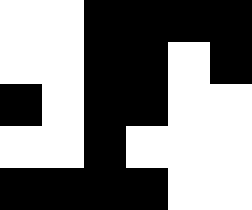[["white", "white", "black", "black", "black", "black"], ["white", "white", "black", "black", "white", "black"], ["black", "white", "black", "black", "white", "white"], ["white", "white", "black", "white", "white", "white"], ["black", "black", "black", "black", "white", "white"]]